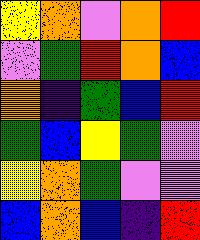[["yellow", "orange", "violet", "orange", "red"], ["violet", "green", "red", "orange", "blue"], ["orange", "indigo", "green", "blue", "red"], ["green", "blue", "yellow", "green", "violet"], ["yellow", "orange", "green", "violet", "violet"], ["blue", "orange", "blue", "indigo", "red"]]